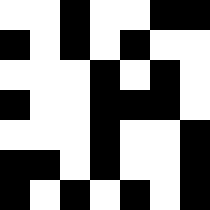[["white", "white", "black", "white", "white", "black", "black"], ["black", "white", "black", "white", "black", "white", "white"], ["white", "white", "white", "black", "white", "black", "white"], ["black", "white", "white", "black", "black", "black", "white"], ["white", "white", "white", "black", "white", "white", "black"], ["black", "black", "white", "black", "white", "white", "black"], ["black", "white", "black", "white", "black", "white", "black"]]